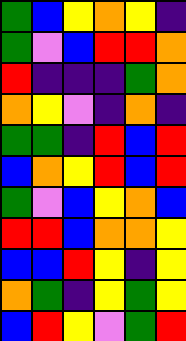[["green", "blue", "yellow", "orange", "yellow", "indigo"], ["green", "violet", "blue", "red", "red", "orange"], ["red", "indigo", "indigo", "indigo", "green", "orange"], ["orange", "yellow", "violet", "indigo", "orange", "indigo"], ["green", "green", "indigo", "red", "blue", "red"], ["blue", "orange", "yellow", "red", "blue", "red"], ["green", "violet", "blue", "yellow", "orange", "blue"], ["red", "red", "blue", "orange", "orange", "yellow"], ["blue", "blue", "red", "yellow", "indigo", "yellow"], ["orange", "green", "indigo", "yellow", "green", "yellow"], ["blue", "red", "yellow", "violet", "green", "red"]]